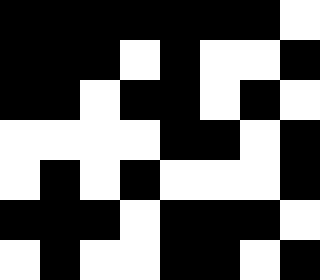[["black", "black", "black", "black", "black", "black", "black", "white"], ["black", "black", "black", "white", "black", "white", "white", "black"], ["black", "black", "white", "black", "black", "white", "black", "white"], ["white", "white", "white", "white", "black", "black", "white", "black"], ["white", "black", "white", "black", "white", "white", "white", "black"], ["black", "black", "black", "white", "black", "black", "black", "white"], ["white", "black", "white", "white", "black", "black", "white", "black"]]